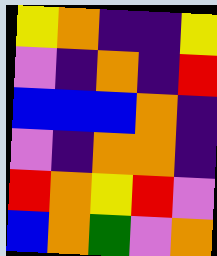[["yellow", "orange", "indigo", "indigo", "yellow"], ["violet", "indigo", "orange", "indigo", "red"], ["blue", "blue", "blue", "orange", "indigo"], ["violet", "indigo", "orange", "orange", "indigo"], ["red", "orange", "yellow", "red", "violet"], ["blue", "orange", "green", "violet", "orange"]]